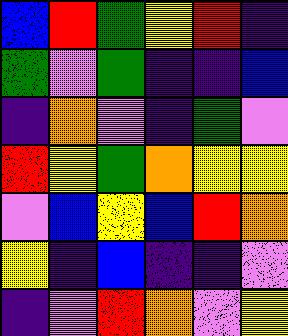[["blue", "red", "green", "yellow", "red", "indigo"], ["green", "violet", "green", "indigo", "indigo", "blue"], ["indigo", "orange", "violet", "indigo", "green", "violet"], ["red", "yellow", "green", "orange", "yellow", "yellow"], ["violet", "blue", "yellow", "blue", "red", "orange"], ["yellow", "indigo", "blue", "indigo", "indigo", "violet"], ["indigo", "violet", "red", "orange", "violet", "yellow"]]